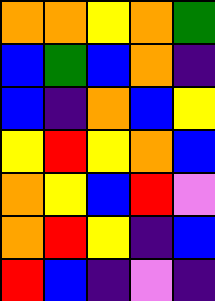[["orange", "orange", "yellow", "orange", "green"], ["blue", "green", "blue", "orange", "indigo"], ["blue", "indigo", "orange", "blue", "yellow"], ["yellow", "red", "yellow", "orange", "blue"], ["orange", "yellow", "blue", "red", "violet"], ["orange", "red", "yellow", "indigo", "blue"], ["red", "blue", "indigo", "violet", "indigo"]]